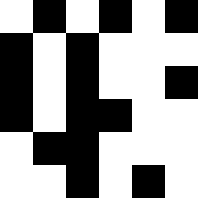[["white", "black", "white", "black", "white", "black"], ["black", "white", "black", "white", "white", "white"], ["black", "white", "black", "white", "white", "black"], ["black", "white", "black", "black", "white", "white"], ["white", "black", "black", "white", "white", "white"], ["white", "white", "black", "white", "black", "white"]]